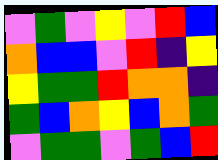[["violet", "green", "violet", "yellow", "violet", "red", "blue"], ["orange", "blue", "blue", "violet", "red", "indigo", "yellow"], ["yellow", "green", "green", "red", "orange", "orange", "indigo"], ["green", "blue", "orange", "yellow", "blue", "orange", "green"], ["violet", "green", "green", "violet", "green", "blue", "red"]]